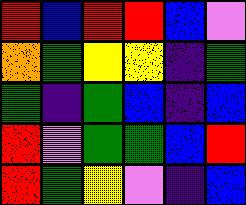[["red", "blue", "red", "red", "blue", "violet"], ["orange", "green", "yellow", "yellow", "indigo", "green"], ["green", "indigo", "green", "blue", "indigo", "blue"], ["red", "violet", "green", "green", "blue", "red"], ["red", "green", "yellow", "violet", "indigo", "blue"]]